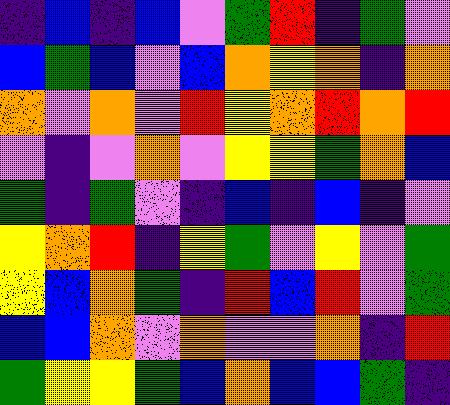[["indigo", "blue", "indigo", "blue", "violet", "green", "red", "indigo", "green", "violet"], ["blue", "green", "blue", "violet", "blue", "orange", "yellow", "orange", "indigo", "orange"], ["orange", "violet", "orange", "violet", "red", "yellow", "orange", "red", "orange", "red"], ["violet", "indigo", "violet", "orange", "violet", "yellow", "yellow", "green", "orange", "blue"], ["green", "indigo", "green", "violet", "indigo", "blue", "indigo", "blue", "indigo", "violet"], ["yellow", "orange", "red", "indigo", "yellow", "green", "violet", "yellow", "violet", "green"], ["yellow", "blue", "orange", "green", "indigo", "red", "blue", "red", "violet", "green"], ["blue", "blue", "orange", "violet", "orange", "violet", "violet", "orange", "indigo", "red"], ["green", "yellow", "yellow", "green", "blue", "orange", "blue", "blue", "green", "indigo"]]